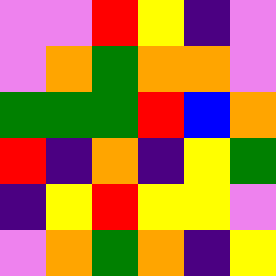[["violet", "violet", "red", "yellow", "indigo", "violet"], ["violet", "orange", "green", "orange", "orange", "violet"], ["green", "green", "green", "red", "blue", "orange"], ["red", "indigo", "orange", "indigo", "yellow", "green"], ["indigo", "yellow", "red", "yellow", "yellow", "violet"], ["violet", "orange", "green", "orange", "indigo", "yellow"]]